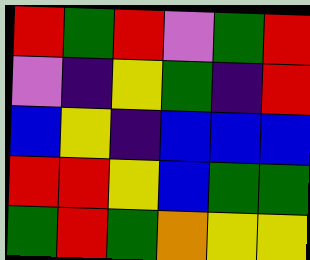[["red", "green", "red", "violet", "green", "red"], ["violet", "indigo", "yellow", "green", "indigo", "red"], ["blue", "yellow", "indigo", "blue", "blue", "blue"], ["red", "red", "yellow", "blue", "green", "green"], ["green", "red", "green", "orange", "yellow", "yellow"]]